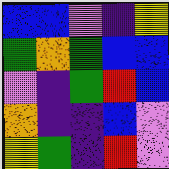[["blue", "blue", "violet", "indigo", "yellow"], ["green", "orange", "green", "blue", "blue"], ["violet", "indigo", "green", "red", "blue"], ["orange", "indigo", "indigo", "blue", "violet"], ["yellow", "green", "indigo", "red", "violet"]]